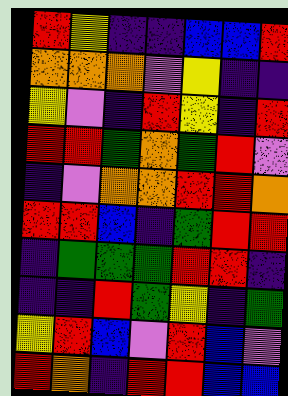[["red", "yellow", "indigo", "indigo", "blue", "blue", "red"], ["orange", "orange", "orange", "violet", "yellow", "indigo", "indigo"], ["yellow", "violet", "indigo", "red", "yellow", "indigo", "red"], ["red", "red", "green", "orange", "green", "red", "violet"], ["indigo", "violet", "orange", "orange", "red", "red", "orange"], ["red", "red", "blue", "indigo", "green", "red", "red"], ["indigo", "green", "green", "green", "red", "red", "indigo"], ["indigo", "indigo", "red", "green", "yellow", "indigo", "green"], ["yellow", "red", "blue", "violet", "red", "blue", "violet"], ["red", "orange", "indigo", "red", "red", "blue", "blue"]]